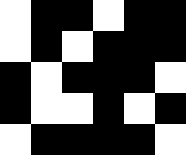[["white", "black", "black", "white", "black", "black"], ["white", "black", "white", "black", "black", "black"], ["black", "white", "black", "black", "black", "white"], ["black", "white", "white", "black", "white", "black"], ["white", "black", "black", "black", "black", "white"]]